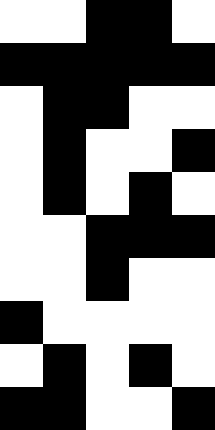[["white", "white", "black", "black", "white"], ["black", "black", "black", "black", "black"], ["white", "black", "black", "white", "white"], ["white", "black", "white", "white", "black"], ["white", "black", "white", "black", "white"], ["white", "white", "black", "black", "black"], ["white", "white", "black", "white", "white"], ["black", "white", "white", "white", "white"], ["white", "black", "white", "black", "white"], ["black", "black", "white", "white", "black"]]